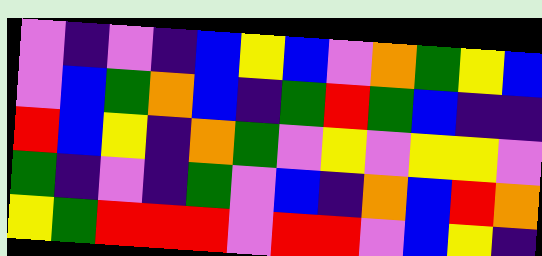[["violet", "indigo", "violet", "indigo", "blue", "yellow", "blue", "violet", "orange", "green", "yellow", "blue"], ["violet", "blue", "green", "orange", "blue", "indigo", "green", "red", "green", "blue", "indigo", "indigo"], ["red", "blue", "yellow", "indigo", "orange", "green", "violet", "yellow", "violet", "yellow", "yellow", "violet"], ["green", "indigo", "violet", "indigo", "green", "violet", "blue", "indigo", "orange", "blue", "red", "orange"], ["yellow", "green", "red", "red", "red", "violet", "red", "red", "violet", "blue", "yellow", "indigo"]]